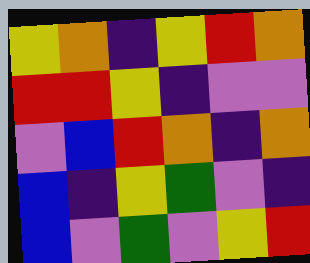[["yellow", "orange", "indigo", "yellow", "red", "orange"], ["red", "red", "yellow", "indigo", "violet", "violet"], ["violet", "blue", "red", "orange", "indigo", "orange"], ["blue", "indigo", "yellow", "green", "violet", "indigo"], ["blue", "violet", "green", "violet", "yellow", "red"]]